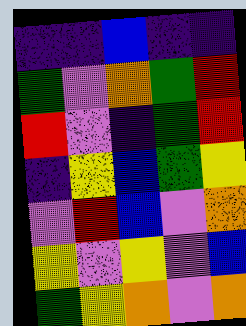[["indigo", "indigo", "blue", "indigo", "indigo"], ["green", "violet", "orange", "green", "red"], ["red", "violet", "indigo", "green", "red"], ["indigo", "yellow", "blue", "green", "yellow"], ["violet", "red", "blue", "violet", "orange"], ["yellow", "violet", "yellow", "violet", "blue"], ["green", "yellow", "orange", "violet", "orange"]]